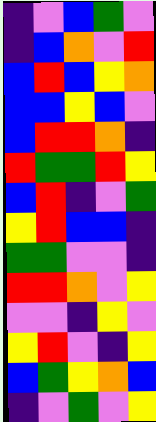[["indigo", "violet", "blue", "green", "violet"], ["indigo", "blue", "orange", "violet", "red"], ["blue", "red", "blue", "yellow", "orange"], ["blue", "blue", "yellow", "blue", "violet"], ["blue", "red", "red", "orange", "indigo"], ["red", "green", "green", "red", "yellow"], ["blue", "red", "indigo", "violet", "green"], ["yellow", "red", "blue", "blue", "indigo"], ["green", "green", "violet", "violet", "indigo"], ["red", "red", "orange", "violet", "yellow"], ["violet", "violet", "indigo", "yellow", "violet"], ["yellow", "red", "violet", "indigo", "yellow"], ["blue", "green", "yellow", "orange", "blue"], ["indigo", "violet", "green", "violet", "yellow"]]